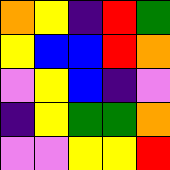[["orange", "yellow", "indigo", "red", "green"], ["yellow", "blue", "blue", "red", "orange"], ["violet", "yellow", "blue", "indigo", "violet"], ["indigo", "yellow", "green", "green", "orange"], ["violet", "violet", "yellow", "yellow", "red"]]